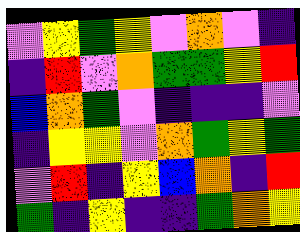[["violet", "yellow", "green", "yellow", "violet", "orange", "violet", "indigo"], ["indigo", "red", "violet", "orange", "green", "green", "yellow", "red"], ["blue", "orange", "green", "violet", "indigo", "indigo", "indigo", "violet"], ["indigo", "yellow", "yellow", "violet", "orange", "green", "yellow", "green"], ["violet", "red", "indigo", "yellow", "blue", "orange", "indigo", "red"], ["green", "indigo", "yellow", "indigo", "indigo", "green", "orange", "yellow"]]